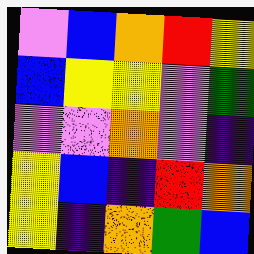[["violet", "blue", "orange", "red", "yellow"], ["blue", "yellow", "yellow", "violet", "green"], ["violet", "violet", "orange", "violet", "indigo"], ["yellow", "blue", "indigo", "red", "orange"], ["yellow", "indigo", "orange", "green", "blue"]]